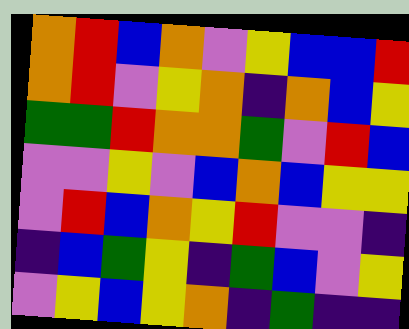[["orange", "red", "blue", "orange", "violet", "yellow", "blue", "blue", "red"], ["orange", "red", "violet", "yellow", "orange", "indigo", "orange", "blue", "yellow"], ["green", "green", "red", "orange", "orange", "green", "violet", "red", "blue"], ["violet", "violet", "yellow", "violet", "blue", "orange", "blue", "yellow", "yellow"], ["violet", "red", "blue", "orange", "yellow", "red", "violet", "violet", "indigo"], ["indigo", "blue", "green", "yellow", "indigo", "green", "blue", "violet", "yellow"], ["violet", "yellow", "blue", "yellow", "orange", "indigo", "green", "indigo", "indigo"]]